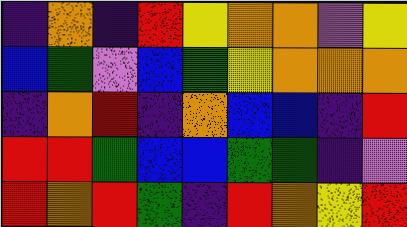[["indigo", "orange", "indigo", "red", "yellow", "orange", "orange", "violet", "yellow"], ["blue", "green", "violet", "blue", "green", "yellow", "orange", "orange", "orange"], ["indigo", "orange", "red", "indigo", "orange", "blue", "blue", "indigo", "red"], ["red", "red", "green", "blue", "blue", "green", "green", "indigo", "violet"], ["red", "orange", "red", "green", "indigo", "red", "orange", "yellow", "red"]]